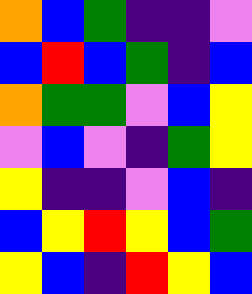[["orange", "blue", "green", "indigo", "indigo", "violet"], ["blue", "red", "blue", "green", "indigo", "blue"], ["orange", "green", "green", "violet", "blue", "yellow"], ["violet", "blue", "violet", "indigo", "green", "yellow"], ["yellow", "indigo", "indigo", "violet", "blue", "indigo"], ["blue", "yellow", "red", "yellow", "blue", "green"], ["yellow", "blue", "indigo", "red", "yellow", "blue"]]